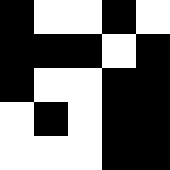[["black", "white", "white", "black", "white"], ["black", "black", "black", "white", "black"], ["black", "white", "white", "black", "black"], ["white", "black", "white", "black", "black"], ["white", "white", "white", "black", "black"]]